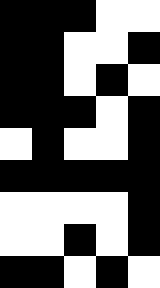[["black", "black", "black", "white", "white"], ["black", "black", "white", "white", "black"], ["black", "black", "white", "black", "white"], ["black", "black", "black", "white", "black"], ["white", "black", "white", "white", "black"], ["black", "black", "black", "black", "black"], ["white", "white", "white", "white", "black"], ["white", "white", "black", "white", "black"], ["black", "black", "white", "black", "white"]]